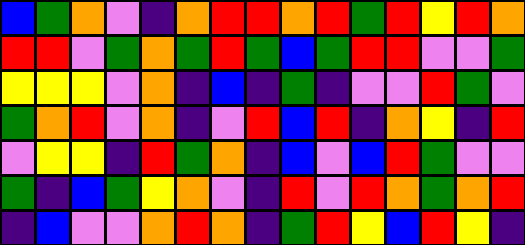[["blue", "green", "orange", "violet", "indigo", "orange", "red", "red", "orange", "red", "green", "red", "yellow", "red", "orange"], ["red", "red", "violet", "green", "orange", "green", "red", "green", "blue", "green", "red", "red", "violet", "violet", "green"], ["yellow", "yellow", "yellow", "violet", "orange", "indigo", "blue", "indigo", "green", "indigo", "violet", "violet", "red", "green", "violet"], ["green", "orange", "red", "violet", "orange", "indigo", "violet", "red", "blue", "red", "indigo", "orange", "yellow", "indigo", "red"], ["violet", "yellow", "yellow", "indigo", "red", "green", "orange", "indigo", "blue", "violet", "blue", "red", "green", "violet", "violet"], ["green", "indigo", "blue", "green", "yellow", "orange", "violet", "indigo", "red", "violet", "red", "orange", "green", "orange", "red"], ["indigo", "blue", "violet", "violet", "orange", "red", "orange", "indigo", "green", "red", "yellow", "blue", "red", "yellow", "indigo"]]